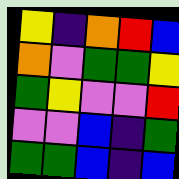[["yellow", "indigo", "orange", "red", "blue"], ["orange", "violet", "green", "green", "yellow"], ["green", "yellow", "violet", "violet", "red"], ["violet", "violet", "blue", "indigo", "green"], ["green", "green", "blue", "indigo", "blue"]]